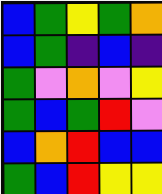[["blue", "green", "yellow", "green", "orange"], ["blue", "green", "indigo", "blue", "indigo"], ["green", "violet", "orange", "violet", "yellow"], ["green", "blue", "green", "red", "violet"], ["blue", "orange", "red", "blue", "blue"], ["green", "blue", "red", "yellow", "yellow"]]